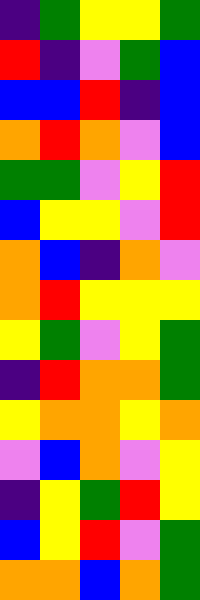[["indigo", "green", "yellow", "yellow", "green"], ["red", "indigo", "violet", "green", "blue"], ["blue", "blue", "red", "indigo", "blue"], ["orange", "red", "orange", "violet", "blue"], ["green", "green", "violet", "yellow", "red"], ["blue", "yellow", "yellow", "violet", "red"], ["orange", "blue", "indigo", "orange", "violet"], ["orange", "red", "yellow", "yellow", "yellow"], ["yellow", "green", "violet", "yellow", "green"], ["indigo", "red", "orange", "orange", "green"], ["yellow", "orange", "orange", "yellow", "orange"], ["violet", "blue", "orange", "violet", "yellow"], ["indigo", "yellow", "green", "red", "yellow"], ["blue", "yellow", "red", "violet", "green"], ["orange", "orange", "blue", "orange", "green"]]